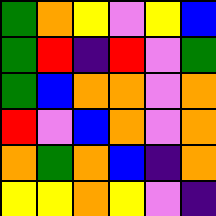[["green", "orange", "yellow", "violet", "yellow", "blue"], ["green", "red", "indigo", "red", "violet", "green"], ["green", "blue", "orange", "orange", "violet", "orange"], ["red", "violet", "blue", "orange", "violet", "orange"], ["orange", "green", "orange", "blue", "indigo", "orange"], ["yellow", "yellow", "orange", "yellow", "violet", "indigo"]]